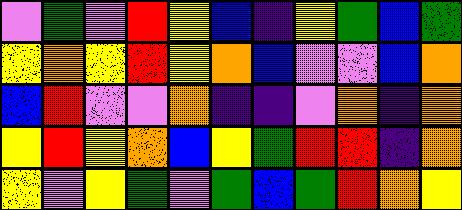[["violet", "green", "violet", "red", "yellow", "blue", "indigo", "yellow", "green", "blue", "green"], ["yellow", "orange", "yellow", "red", "yellow", "orange", "blue", "violet", "violet", "blue", "orange"], ["blue", "red", "violet", "violet", "orange", "indigo", "indigo", "violet", "orange", "indigo", "orange"], ["yellow", "red", "yellow", "orange", "blue", "yellow", "green", "red", "red", "indigo", "orange"], ["yellow", "violet", "yellow", "green", "violet", "green", "blue", "green", "red", "orange", "yellow"]]